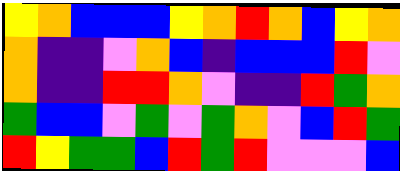[["yellow", "orange", "blue", "blue", "blue", "yellow", "orange", "red", "orange", "blue", "yellow", "orange"], ["orange", "indigo", "indigo", "violet", "orange", "blue", "indigo", "blue", "blue", "blue", "red", "violet"], ["orange", "indigo", "indigo", "red", "red", "orange", "violet", "indigo", "indigo", "red", "green", "orange"], ["green", "blue", "blue", "violet", "green", "violet", "green", "orange", "violet", "blue", "red", "green"], ["red", "yellow", "green", "green", "blue", "red", "green", "red", "violet", "violet", "violet", "blue"]]